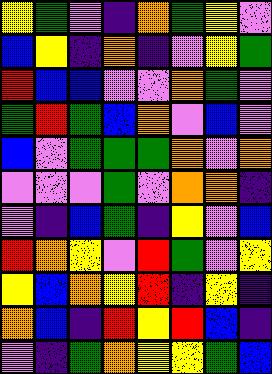[["yellow", "green", "violet", "indigo", "orange", "green", "yellow", "violet"], ["blue", "yellow", "indigo", "orange", "indigo", "violet", "yellow", "green"], ["red", "blue", "blue", "violet", "violet", "orange", "green", "violet"], ["green", "red", "green", "blue", "orange", "violet", "blue", "violet"], ["blue", "violet", "green", "green", "green", "orange", "violet", "orange"], ["violet", "violet", "violet", "green", "violet", "orange", "orange", "indigo"], ["violet", "indigo", "blue", "green", "indigo", "yellow", "violet", "blue"], ["red", "orange", "yellow", "violet", "red", "green", "violet", "yellow"], ["yellow", "blue", "orange", "yellow", "red", "indigo", "yellow", "indigo"], ["orange", "blue", "indigo", "red", "yellow", "red", "blue", "indigo"], ["violet", "indigo", "green", "orange", "yellow", "yellow", "green", "blue"]]